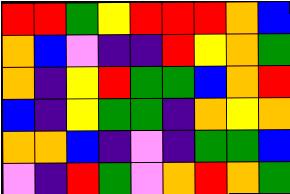[["red", "red", "green", "yellow", "red", "red", "red", "orange", "blue"], ["orange", "blue", "violet", "indigo", "indigo", "red", "yellow", "orange", "green"], ["orange", "indigo", "yellow", "red", "green", "green", "blue", "orange", "red"], ["blue", "indigo", "yellow", "green", "green", "indigo", "orange", "yellow", "orange"], ["orange", "orange", "blue", "indigo", "violet", "indigo", "green", "green", "blue"], ["violet", "indigo", "red", "green", "violet", "orange", "red", "orange", "green"]]